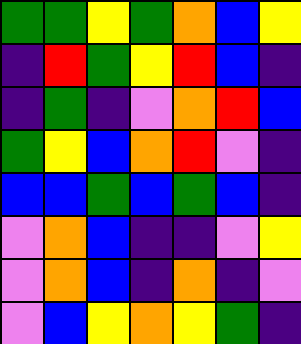[["green", "green", "yellow", "green", "orange", "blue", "yellow"], ["indigo", "red", "green", "yellow", "red", "blue", "indigo"], ["indigo", "green", "indigo", "violet", "orange", "red", "blue"], ["green", "yellow", "blue", "orange", "red", "violet", "indigo"], ["blue", "blue", "green", "blue", "green", "blue", "indigo"], ["violet", "orange", "blue", "indigo", "indigo", "violet", "yellow"], ["violet", "orange", "blue", "indigo", "orange", "indigo", "violet"], ["violet", "blue", "yellow", "orange", "yellow", "green", "indigo"]]